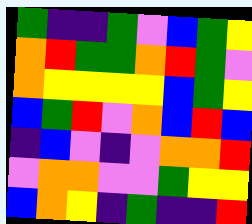[["green", "indigo", "indigo", "green", "violet", "blue", "green", "yellow"], ["orange", "red", "green", "green", "orange", "red", "green", "violet"], ["orange", "yellow", "yellow", "yellow", "yellow", "blue", "green", "yellow"], ["blue", "green", "red", "violet", "orange", "blue", "red", "blue"], ["indigo", "blue", "violet", "indigo", "violet", "orange", "orange", "red"], ["violet", "orange", "orange", "violet", "violet", "green", "yellow", "yellow"], ["blue", "orange", "yellow", "indigo", "green", "indigo", "indigo", "red"]]